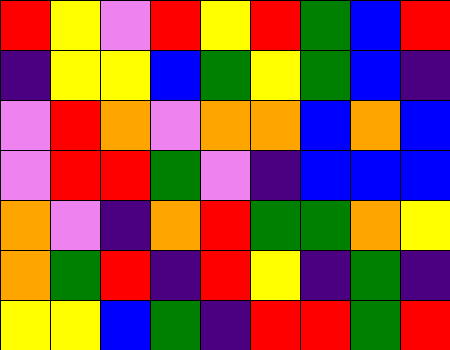[["red", "yellow", "violet", "red", "yellow", "red", "green", "blue", "red"], ["indigo", "yellow", "yellow", "blue", "green", "yellow", "green", "blue", "indigo"], ["violet", "red", "orange", "violet", "orange", "orange", "blue", "orange", "blue"], ["violet", "red", "red", "green", "violet", "indigo", "blue", "blue", "blue"], ["orange", "violet", "indigo", "orange", "red", "green", "green", "orange", "yellow"], ["orange", "green", "red", "indigo", "red", "yellow", "indigo", "green", "indigo"], ["yellow", "yellow", "blue", "green", "indigo", "red", "red", "green", "red"]]